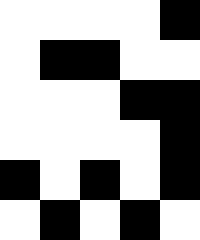[["white", "white", "white", "white", "black"], ["white", "black", "black", "white", "white"], ["white", "white", "white", "black", "black"], ["white", "white", "white", "white", "black"], ["black", "white", "black", "white", "black"], ["white", "black", "white", "black", "white"]]